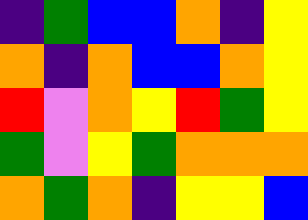[["indigo", "green", "blue", "blue", "orange", "indigo", "yellow"], ["orange", "indigo", "orange", "blue", "blue", "orange", "yellow"], ["red", "violet", "orange", "yellow", "red", "green", "yellow"], ["green", "violet", "yellow", "green", "orange", "orange", "orange"], ["orange", "green", "orange", "indigo", "yellow", "yellow", "blue"]]